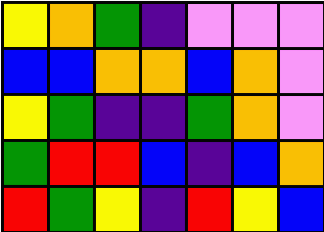[["yellow", "orange", "green", "indigo", "violet", "violet", "violet"], ["blue", "blue", "orange", "orange", "blue", "orange", "violet"], ["yellow", "green", "indigo", "indigo", "green", "orange", "violet"], ["green", "red", "red", "blue", "indigo", "blue", "orange"], ["red", "green", "yellow", "indigo", "red", "yellow", "blue"]]